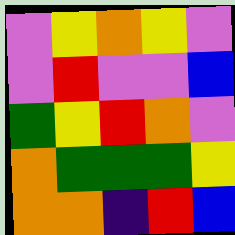[["violet", "yellow", "orange", "yellow", "violet"], ["violet", "red", "violet", "violet", "blue"], ["green", "yellow", "red", "orange", "violet"], ["orange", "green", "green", "green", "yellow"], ["orange", "orange", "indigo", "red", "blue"]]